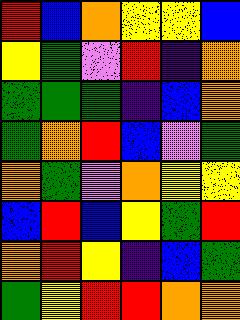[["red", "blue", "orange", "yellow", "yellow", "blue"], ["yellow", "green", "violet", "red", "indigo", "orange"], ["green", "green", "green", "indigo", "blue", "orange"], ["green", "orange", "red", "blue", "violet", "green"], ["orange", "green", "violet", "orange", "yellow", "yellow"], ["blue", "red", "blue", "yellow", "green", "red"], ["orange", "red", "yellow", "indigo", "blue", "green"], ["green", "yellow", "red", "red", "orange", "orange"]]